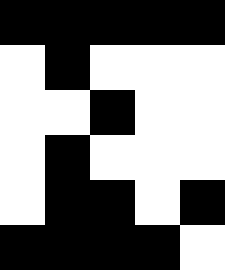[["black", "black", "black", "black", "black"], ["white", "black", "white", "white", "white"], ["white", "white", "black", "white", "white"], ["white", "black", "white", "white", "white"], ["white", "black", "black", "white", "black"], ["black", "black", "black", "black", "white"]]